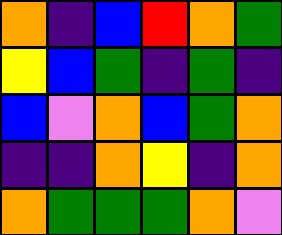[["orange", "indigo", "blue", "red", "orange", "green"], ["yellow", "blue", "green", "indigo", "green", "indigo"], ["blue", "violet", "orange", "blue", "green", "orange"], ["indigo", "indigo", "orange", "yellow", "indigo", "orange"], ["orange", "green", "green", "green", "orange", "violet"]]